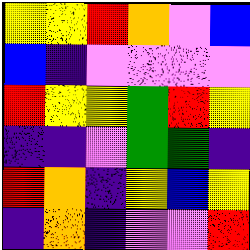[["yellow", "yellow", "red", "orange", "violet", "blue"], ["blue", "indigo", "violet", "violet", "violet", "violet"], ["red", "yellow", "yellow", "green", "red", "yellow"], ["indigo", "indigo", "violet", "green", "green", "indigo"], ["red", "orange", "indigo", "yellow", "blue", "yellow"], ["indigo", "orange", "indigo", "violet", "violet", "red"]]